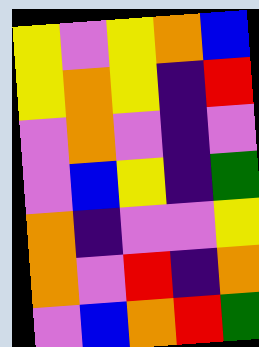[["yellow", "violet", "yellow", "orange", "blue"], ["yellow", "orange", "yellow", "indigo", "red"], ["violet", "orange", "violet", "indigo", "violet"], ["violet", "blue", "yellow", "indigo", "green"], ["orange", "indigo", "violet", "violet", "yellow"], ["orange", "violet", "red", "indigo", "orange"], ["violet", "blue", "orange", "red", "green"]]